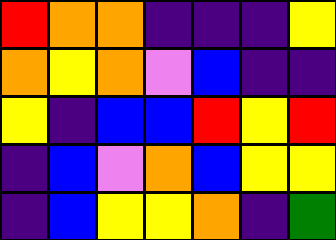[["red", "orange", "orange", "indigo", "indigo", "indigo", "yellow"], ["orange", "yellow", "orange", "violet", "blue", "indigo", "indigo"], ["yellow", "indigo", "blue", "blue", "red", "yellow", "red"], ["indigo", "blue", "violet", "orange", "blue", "yellow", "yellow"], ["indigo", "blue", "yellow", "yellow", "orange", "indigo", "green"]]